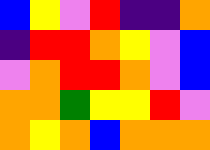[["blue", "yellow", "violet", "red", "indigo", "indigo", "orange"], ["indigo", "red", "red", "orange", "yellow", "violet", "blue"], ["violet", "orange", "red", "red", "orange", "violet", "blue"], ["orange", "orange", "green", "yellow", "yellow", "red", "violet"], ["orange", "yellow", "orange", "blue", "orange", "orange", "orange"]]